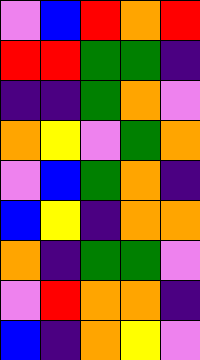[["violet", "blue", "red", "orange", "red"], ["red", "red", "green", "green", "indigo"], ["indigo", "indigo", "green", "orange", "violet"], ["orange", "yellow", "violet", "green", "orange"], ["violet", "blue", "green", "orange", "indigo"], ["blue", "yellow", "indigo", "orange", "orange"], ["orange", "indigo", "green", "green", "violet"], ["violet", "red", "orange", "orange", "indigo"], ["blue", "indigo", "orange", "yellow", "violet"]]